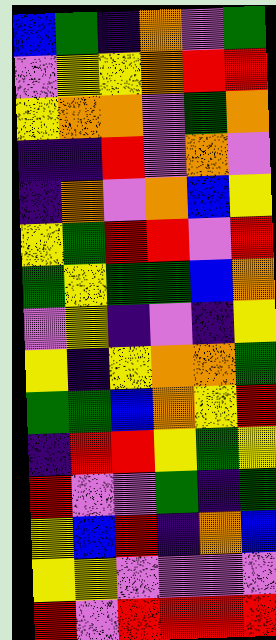[["blue", "green", "indigo", "orange", "violet", "green"], ["violet", "yellow", "yellow", "orange", "red", "red"], ["yellow", "orange", "orange", "violet", "green", "orange"], ["indigo", "indigo", "red", "violet", "orange", "violet"], ["indigo", "orange", "violet", "orange", "blue", "yellow"], ["yellow", "green", "red", "red", "violet", "red"], ["green", "yellow", "green", "green", "blue", "orange"], ["violet", "yellow", "indigo", "violet", "indigo", "yellow"], ["yellow", "indigo", "yellow", "orange", "orange", "green"], ["green", "green", "blue", "orange", "yellow", "red"], ["indigo", "red", "red", "yellow", "green", "yellow"], ["red", "violet", "violet", "green", "indigo", "green"], ["yellow", "blue", "red", "indigo", "orange", "blue"], ["yellow", "yellow", "violet", "violet", "violet", "violet"], ["red", "violet", "red", "red", "red", "red"]]